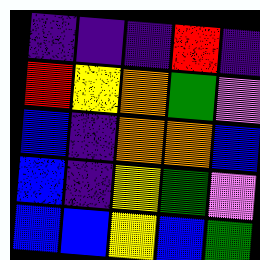[["indigo", "indigo", "indigo", "red", "indigo"], ["red", "yellow", "orange", "green", "violet"], ["blue", "indigo", "orange", "orange", "blue"], ["blue", "indigo", "yellow", "green", "violet"], ["blue", "blue", "yellow", "blue", "green"]]